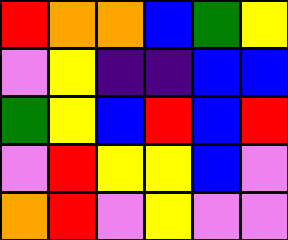[["red", "orange", "orange", "blue", "green", "yellow"], ["violet", "yellow", "indigo", "indigo", "blue", "blue"], ["green", "yellow", "blue", "red", "blue", "red"], ["violet", "red", "yellow", "yellow", "blue", "violet"], ["orange", "red", "violet", "yellow", "violet", "violet"]]